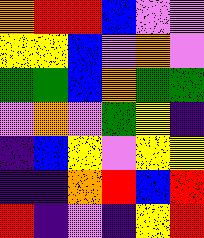[["orange", "red", "red", "blue", "violet", "violet"], ["yellow", "yellow", "blue", "violet", "orange", "violet"], ["green", "green", "blue", "orange", "green", "green"], ["violet", "orange", "violet", "green", "yellow", "indigo"], ["indigo", "blue", "yellow", "violet", "yellow", "yellow"], ["indigo", "indigo", "orange", "red", "blue", "red"], ["red", "indigo", "violet", "indigo", "yellow", "red"]]